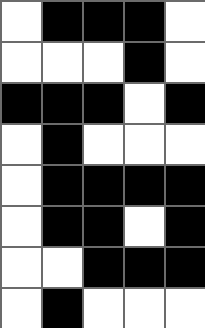[["white", "black", "black", "black", "white"], ["white", "white", "white", "black", "white"], ["black", "black", "black", "white", "black"], ["white", "black", "white", "white", "white"], ["white", "black", "black", "black", "black"], ["white", "black", "black", "white", "black"], ["white", "white", "black", "black", "black"], ["white", "black", "white", "white", "white"]]